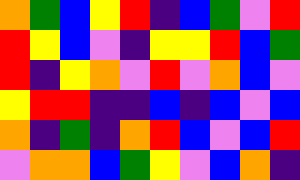[["orange", "green", "blue", "yellow", "red", "indigo", "blue", "green", "violet", "red"], ["red", "yellow", "blue", "violet", "indigo", "yellow", "yellow", "red", "blue", "green"], ["red", "indigo", "yellow", "orange", "violet", "red", "violet", "orange", "blue", "violet"], ["yellow", "red", "red", "indigo", "indigo", "blue", "indigo", "blue", "violet", "blue"], ["orange", "indigo", "green", "indigo", "orange", "red", "blue", "violet", "blue", "red"], ["violet", "orange", "orange", "blue", "green", "yellow", "violet", "blue", "orange", "indigo"]]